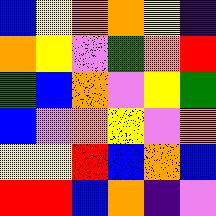[["blue", "yellow", "orange", "orange", "yellow", "indigo"], ["orange", "yellow", "violet", "green", "orange", "red"], ["green", "blue", "orange", "violet", "yellow", "green"], ["blue", "violet", "orange", "yellow", "violet", "orange"], ["yellow", "yellow", "red", "blue", "orange", "blue"], ["red", "red", "blue", "orange", "indigo", "violet"]]